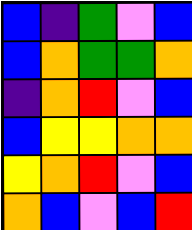[["blue", "indigo", "green", "violet", "blue"], ["blue", "orange", "green", "green", "orange"], ["indigo", "orange", "red", "violet", "blue"], ["blue", "yellow", "yellow", "orange", "orange"], ["yellow", "orange", "red", "violet", "blue"], ["orange", "blue", "violet", "blue", "red"]]